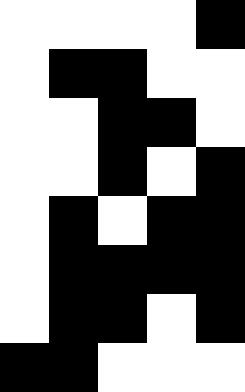[["white", "white", "white", "white", "black"], ["white", "black", "black", "white", "white"], ["white", "white", "black", "black", "white"], ["white", "white", "black", "white", "black"], ["white", "black", "white", "black", "black"], ["white", "black", "black", "black", "black"], ["white", "black", "black", "white", "black"], ["black", "black", "white", "white", "white"]]